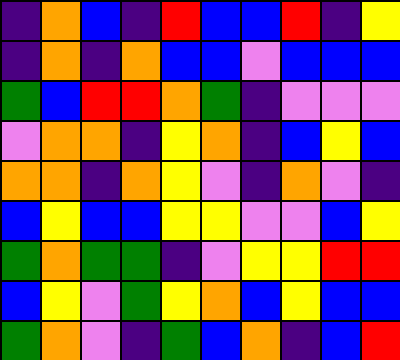[["indigo", "orange", "blue", "indigo", "red", "blue", "blue", "red", "indigo", "yellow"], ["indigo", "orange", "indigo", "orange", "blue", "blue", "violet", "blue", "blue", "blue"], ["green", "blue", "red", "red", "orange", "green", "indigo", "violet", "violet", "violet"], ["violet", "orange", "orange", "indigo", "yellow", "orange", "indigo", "blue", "yellow", "blue"], ["orange", "orange", "indigo", "orange", "yellow", "violet", "indigo", "orange", "violet", "indigo"], ["blue", "yellow", "blue", "blue", "yellow", "yellow", "violet", "violet", "blue", "yellow"], ["green", "orange", "green", "green", "indigo", "violet", "yellow", "yellow", "red", "red"], ["blue", "yellow", "violet", "green", "yellow", "orange", "blue", "yellow", "blue", "blue"], ["green", "orange", "violet", "indigo", "green", "blue", "orange", "indigo", "blue", "red"]]